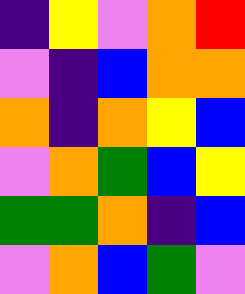[["indigo", "yellow", "violet", "orange", "red"], ["violet", "indigo", "blue", "orange", "orange"], ["orange", "indigo", "orange", "yellow", "blue"], ["violet", "orange", "green", "blue", "yellow"], ["green", "green", "orange", "indigo", "blue"], ["violet", "orange", "blue", "green", "violet"]]